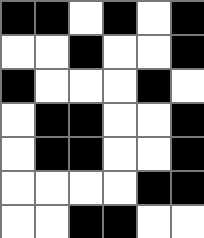[["black", "black", "white", "black", "white", "black"], ["white", "white", "black", "white", "white", "black"], ["black", "white", "white", "white", "black", "white"], ["white", "black", "black", "white", "white", "black"], ["white", "black", "black", "white", "white", "black"], ["white", "white", "white", "white", "black", "black"], ["white", "white", "black", "black", "white", "white"]]